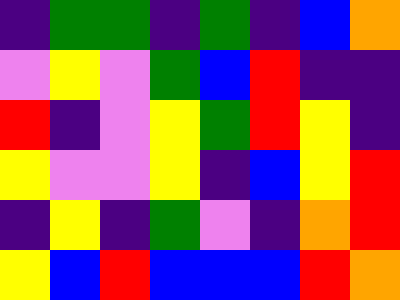[["indigo", "green", "green", "indigo", "green", "indigo", "blue", "orange"], ["violet", "yellow", "violet", "green", "blue", "red", "indigo", "indigo"], ["red", "indigo", "violet", "yellow", "green", "red", "yellow", "indigo"], ["yellow", "violet", "violet", "yellow", "indigo", "blue", "yellow", "red"], ["indigo", "yellow", "indigo", "green", "violet", "indigo", "orange", "red"], ["yellow", "blue", "red", "blue", "blue", "blue", "red", "orange"]]